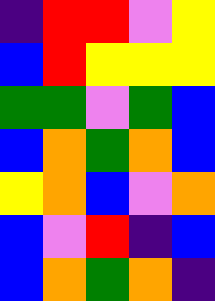[["indigo", "red", "red", "violet", "yellow"], ["blue", "red", "yellow", "yellow", "yellow"], ["green", "green", "violet", "green", "blue"], ["blue", "orange", "green", "orange", "blue"], ["yellow", "orange", "blue", "violet", "orange"], ["blue", "violet", "red", "indigo", "blue"], ["blue", "orange", "green", "orange", "indigo"]]